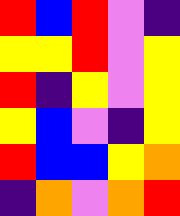[["red", "blue", "red", "violet", "indigo"], ["yellow", "yellow", "red", "violet", "yellow"], ["red", "indigo", "yellow", "violet", "yellow"], ["yellow", "blue", "violet", "indigo", "yellow"], ["red", "blue", "blue", "yellow", "orange"], ["indigo", "orange", "violet", "orange", "red"]]